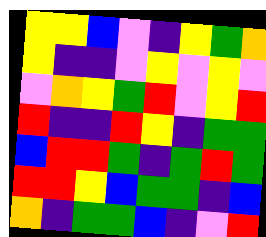[["yellow", "yellow", "blue", "violet", "indigo", "yellow", "green", "orange"], ["yellow", "indigo", "indigo", "violet", "yellow", "violet", "yellow", "violet"], ["violet", "orange", "yellow", "green", "red", "violet", "yellow", "red"], ["red", "indigo", "indigo", "red", "yellow", "indigo", "green", "green"], ["blue", "red", "red", "green", "indigo", "green", "red", "green"], ["red", "red", "yellow", "blue", "green", "green", "indigo", "blue"], ["orange", "indigo", "green", "green", "blue", "indigo", "violet", "red"]]